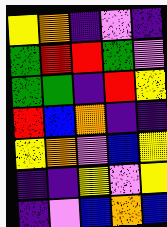[["yellow", "orange", "indigo", "violet", "indigo"], ["green", "red", "red", "green", "violet"], ["green", "green", "indigo", "red", "yellow"], ["red", "blue", "orange", "indigo", "indigo"], ["yellow", "orange", "violet", "blue", "yellow"], ["indigo", "indigo", "yellow", "violet", "yellow"], ["indigo", "violet", "blue", "orange", "blue"]]